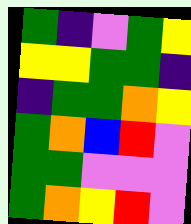[["green", "indigo", "violet", "green", "yellow"], ["yellow", "yellow", "green", "green", "indigo"], ["indigo", "green", "green", "orange", "yellow"], ["green", "orange", "blue", "red", "violet"], ["green", "green", "violet", "violet", "violet"], ["green", "orange", "yellow", "red", "violet"]]